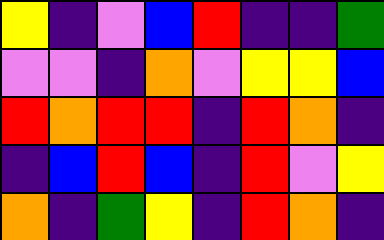[["yellow", "indigo", "violet", "blue", "red", "indigo", "indigo", "green"], ["violet", "violet", "indigo", "orange", "violet", "yellow", "yellow", "blue"], ["red", "orange", "red", "red", "indigo", "red", "orange", "indigo"], ["indigo", "blue", "red", "blue", "indigo", "red", "violet", "yellow"], ["orange", "indigo", "green", "yellow", "indigo", "red", "orange", "indigo"]]